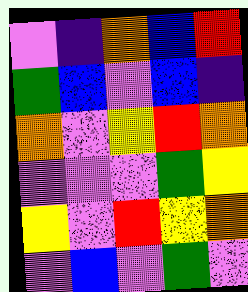[["violet", "indigo", "orange", "blue", "red"], ["green", "blue", "violet", "blue", "indigo"], ["orange", "violet", "yellow", "red", "orange"], ["violet", "violet", "violet", "green", "yellow"], ["yellow", "violet", "red", "yellow", "orange"], ["violet", "blue", "violet", "green", "violet"]]